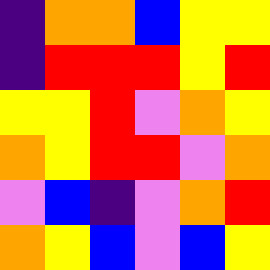[["indigo", "orange", "orange", "blue", "yellow", "yellow"], ["indigo", "red", "red", "red", "yellow", "red"], ["yellow", "yellow", "red", "violet", "orange", "yellow"], ["orange", "yellow", "red", "red", "violet", "orange"], ["violet", "blue", "indigo", "violet", "orange", "red"], ["orange", "yellow", "blue", "violet", "blue", "yellow"]]